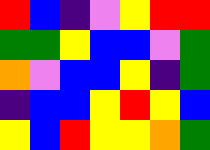[["red", "blue", "indigo", "violet", "yellow", "red", "red"], ["green", "green", "yellow", "blue", "blue", "violet", "green"], ["orange", "violet", "blue", "blue", "yellow", "indigo", "green"], ["indigo", "blue", "blue", "yellow", "red", "yellow", "blue"], ["yellow", "blue", "red", "yellow", "yellow", "orange", "green"]]